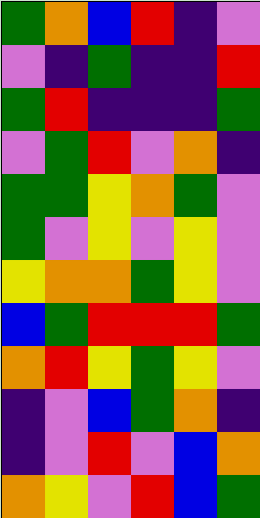[["green", "orange", "blue", "red", "indigo", "violet"], ["violet", "indigo", "green", "indigo", "indigo", "red"], ["green", "red", "indigo", "indigo", "indigo", "green"], ["violet", "green", "red", "violet", "orange", "indigo"], ["green", "green", "yellow", "orange", "green", "violet"], ["green", "violet", "yellow", "violet", "yellow", "violet"], ["yellow", "orange", "orange", "green", "yellow", "violet"], ["blue", "green", "red", "red", "red", "green"], ["orange", "red", "yellow", "green", "yellow", "violet"], ["indigo", "violet", "blue", "green", "orange", "indigo"], ["indigo", "violet", "red", "violet", "blue", "orange"], ["orange", "yellow", "violet", "red", "blue", "green"]]